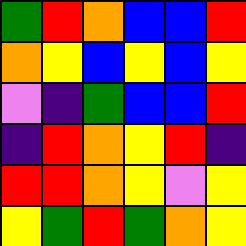[["green", "red", "orange", "blue", "blue", "red"], ["orange", "yellow", "blue", "yellow", "blue", "yellow"], ["violet", "indigo", "green", "blue", "blue", "red"], ["indigo", "red", "orange", "yellow", "red", "indigo"], ["red", "red", "orange", "yellow", "violet", "yellow"], ["yellow", "green", "red", "green", "orange", "yellow"]]